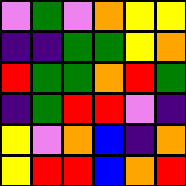[["violet", "green", "violet", "orange", "yellow", "yellow"], ["indigo", "indigo", "green", "green", "yellow", "orange"], ["red", "green", "green", "orange", "red", "green"], ["indigo", "green", "red", "red", "violet", "indigo"], ["yellow", "violet", "orange", "blue", "indigo", "orange"], ["yellow", "red", "red", "blue", "orange", "red"]]